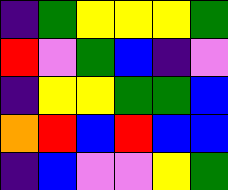[["indigo", "green", "yellow", "yellow", "yellow", "green"], ["red", "violet", "green", "blue", "indigo", "violet"], ["indigo", "yellow", "yellow", "green", "green", "blue"], ["orange", "red", "blue", "red", "blue", "blue"], ["indigo", "blue", "violet", "violet", "yellow", "green"]]